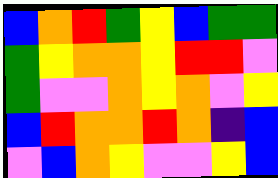[["blue", "orange", "red", "green", "yellow", "blue", "green", "green"], ["green", "yellow", "orange", "orange", "yellow", "red", "red", "violet"], ["green", "violet", "violet", "orange", "yellow", "orange", "violet", "yellow"], ["blue", "red", "orange", "orange", "red", "orange", "indigo", "blue"], ["violet", "blue", "orange", "yellow", "violet", "violet", "yellow", "blue"]]